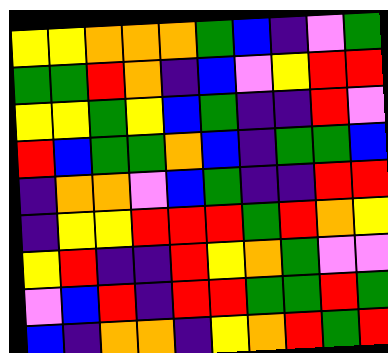[["yellow", "yellow", "orange", "orange", "orange", "green", "blue", "indigo", "violet", "green"], ["green", "green", "red", "orange", "indigo", "blue", "violet", "yellow", "red", "red"], ["yellow", "yellow", "green", "yellow", "blue", "green", "indigo", "indigo", "red", "violet"], ["red", "blue", "green", "green", "orange", "blue", "indigo", "green", "green", "blue"], ["indigo", "orange", "orange", "violet", "blue", "green", "indigo", "indigo", "red", "red"], ["indigo", "yellow", "yellow", "red", "red", "red", "green", "red", "orange", "yellow"], ["yellow", "red", "indigo", "indigo", "red", "yellow", "orange", "green", "violet", "violet"], ["violet", "blue", "red", "indigo", "red", "red", "green", "green", "red", "green"], ["blue", "indigo", "orange", "orange", "indigo", "yellow", "orange", "red", "green", "red"]]